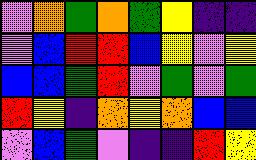[["violet", "orange", "green", "orange", "green", "yellow", "indigo", "indigo"], ["violet", "blue", "red", "red", "blue", "yellow", "violet", "yellow"], ["blue", "blue", "green", "red", "violet", "green", "violet", "green"], ["red", "yellow", "indigo", "orange", "yellow", "orange", "blue", "blue"], ["violet", "blue", "green", "violet", "indigo", "indigo", "red", "yellow"]]